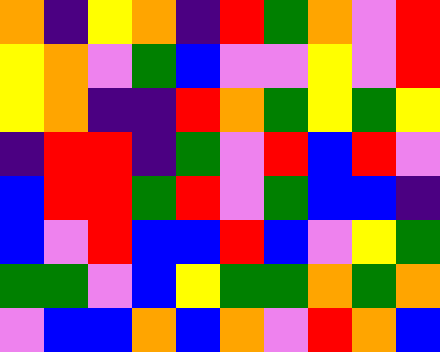[["orange", "indigo", "yellow", "orange", "indigo", "red", "green", "orange", "violet", "red"], ["yellow", "orange", "violet", "green", "blue", "violet", "violet", "yellow", "violet", "red"], ["yellow", "orange", "indigo", "indigo", "red", "orange", "green", "yellow", "green", "yellow"], ["indigo", "red", "red", "indigo", "green", "violet", "red", "blue", "red", "violet"], ["blue", "red", "red", "green", "red", "violet", "green", "blue", "blue", "indigo"], ["blue", "violet", "red", "blue", "blue", "red", "blue", "violet", "yellow", "green"], ["green", "green", "violet", "blue", "yellow", "green", "green", "orange", "green", "orange"], ["violet", "blue", "blue", "orange", "blue", "orange", "violet", "red", "orange", "blue"]]